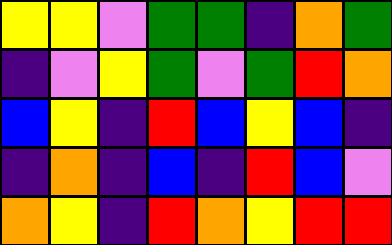[["yellow", "yellow", "violet", "green", "green", "indigo", "orange", "green"], ["indigo", "violet", "yellow", "green", "violet", "green", "red", "orange"], ["blue", "yellow", "indigo", "red", "blue", "yellow", "blue", "indigo"], ["indigo", "orange", "indigo", "blue", "indigo", "red", "blue", "violet"], ["orange", "yellow", "indigo", "red", "orange", "yellow", "red", "red"]]